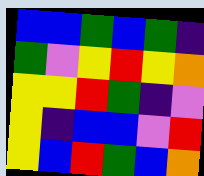[["blue", "blue", "green", "blue", "green", "indigo"], ["green", "violet", "yellow", "red", "yellow", "orange"], ["yellow", "yellow", "red", "green", "indigo", "violet"], ["yellow", "indigo", "blue", "blue", "violet", "red"], ["yellow", "blue", "red", "green", "blue", "orange"]]